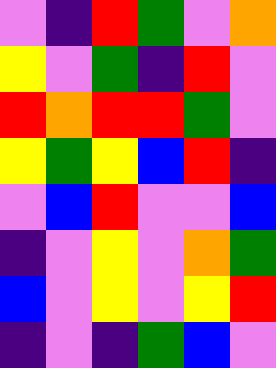[["violet", "indigo", "red", "green", "violet", "orange"], ["yellow", "violet", "green", "indigo", "red", "violet"], ["red", "orange", "red", "red", "green", "violet"], ["yellow", "green", "yellow", "blue", "red", "indigo"], ["violet", "blue", "red", "violet", "violet", "blue"], ["indigo", "violet", "yellow", "violet", "orange", "green"], ["blue", "violet", "yellow", "violet", "yellow", "red"], ["indigo", "violet", "indigo", "green", "blue", "violet"]]